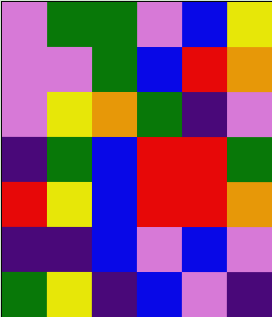[["violet", "green", "green", "violet", "blue", "yellow"], ["violet", "violet", "green", "blue", "red", "orange"], ["violet", "yellow", "orange", "green", "indigo", "violet"], ["indigo", "green", "blue", "red", "red", "green"], ["red", "yellow", "blue", "red", "red", "orange"], ["indigo", "indigo", "blue", "violet", "blue", "violet"], ["green", "yellow", "indigo", "blue", "violet", "indigo"]]